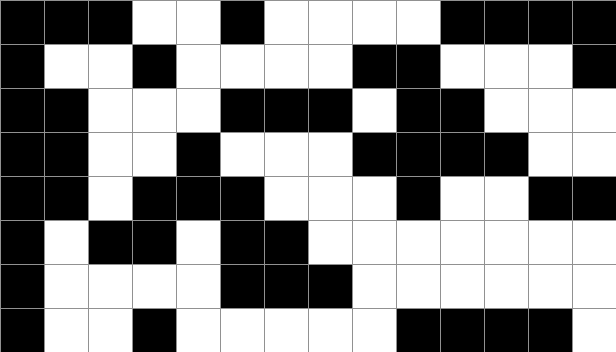[["black", "black", "black", "white", "white", "black", "white", "white", "white", "white", "black", "black", "black", "black"], ["black", "white", "white", "black", "white", "white", "white", "white", "black", "black", "white", "white", "white", "black"], ["black", "black", "white", "white", "white", "black", "black", "black", "white", "black", "black", "white", "white", "white"], ["black", "black", "white", "white", "black", "white", "white", "white", "black", "black", "black", "black", "white", "white"], ["black", "black", "white", "black", "black", "black", "white", "white", "white", "black", "white", "white", "black", "black"], ["black", "white", "black", "black", "white", "black", "black", "white", "white", "white", "white", "white", "white", "white"], ["black", "white", "white", "white", "white", "black", "black", "black", "white", "white", "white", "white", "white", "white"], ["black", "white", "white", "black", "white", "white", "white", "white", "white", "black", "black", "black", "black", "white"]]